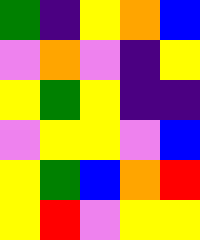[["green", "indigo", "yellow", "orange", "blue"], ["violet", "orange", "violet", "indigo", "yellow"], ["yellow", "green", "yellow", "indigo", "indigo"], ["violet", "yellow", "yellow", "violet", "blue"], ["yellow", "green", "blue", "orange", "red"], ["yellow", "red", "violet", "yellow", "yellow"]]